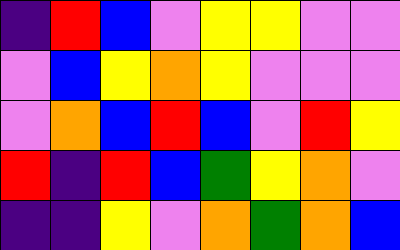[["indigo", "red", "blue", "violet", "yellow", "yellow", "violet", "violet"], ["violet", "blue", "yellow", "orange", "yellow", "violet", "violet", "violet"], ["violet", "orange", "blue", "red", "blue", "violet", "red", "yellow"], ["red", "indigo", "red", "blue", "green", "yellow", "orange", "violet"], ["indigo", "indigo", "yellow", "violet", "orange", "green", "orange", "blue"]]